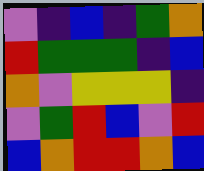[["violet", "indigo", "blue", "indigo", "green", "orange"], ["red", "green", "green", "green", "indigo", "blue"], ["orange", "violet", "yellow", "yellow", "yellow", "indigo"], ["violet", "green", "red", "blue", "violet", "red"], ["blue", "orange", "red", "red", "orange", "blue"]]